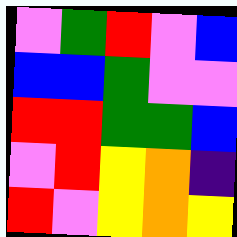[["violet", "green", "red", "violet", "blue"], ["blue", "blue", "green", "violet", "violet"], ["red", "red", "green", "green", "blue"], ["violet", "red", "yellow", "orange", "indigo"], ["red", "violet", "yellow", "orange", "yellow"]]